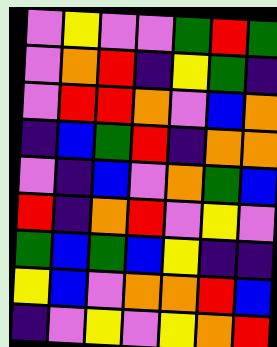[["violet", "yellow", "violet", "violet", "green", "red", "green"], ["violet", "orange", "red", "indigo", "yellow", "green", "indigo"], ["violet", "red", "red", "orange", "violet", "blue", "orange"], ["indigo", "blue", "green", "red", "indigo", "orange", "orange"], ["violet", "indigo", "blue", "violet", "orange", "green", "blue"], ["red", "indigo", "orange", "red", "violet", "yellow", "violet"], ["green", "blue", "green", "blue", "yellow", "indigo", "indigo"], ["yellow", "blue", "violet", "orange", "orange", "red", "blue"], ["indigo", "violet", "yellow", "violet", "yellow", "orange", "red"]]